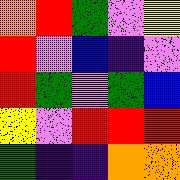[["orange", "red", "green", "violet", "yellow"], ["red", "violet", "blue", "indigo", "violet"], ["red", "green", "violet", "green", "blue"], ["yellow", "violet", "red", "red", "red"], ["green", "indigo", "indigo", "orange", "orange"]]